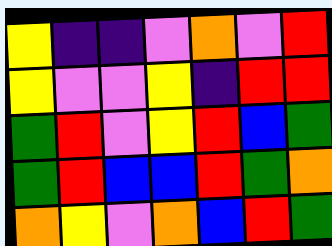[["yellow", "indigo", "indigo", "violet", "orange", "violet", "red"], ["yellow", "violet", "violet", "yellow", "indigo", "red", "red"], ["green", "red", "violet", "yellow", "red", "blue", "green"], ["green", "red", "blue", "blue", "red", "green", "orange"], ["orange", "yellow", "violet", "orange", "blue", "red", "green"]]